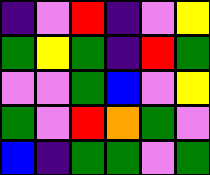[["indigo", "violet", "red", "indigo", "violet", "yellow"], ["green", "yellow", "green", "indigo", "red", "green"], ["violet", "violet", "green", "blue", "violet", "yellow"], ["green", "violet", "red", "orange", "green", "violet"], ["blue", "indigo", "green", "green", "violet", "green"]]